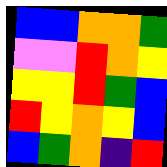[["blue", "blue", "orange", "orange", "green"], ["violet", "violet", "red", "orange", "yellow"], ["yellow", "yellow", "red", "green", "blue"], ["red", "yellow", "orange", "yellow", "blue"], ["blue", "green", "orange", "indigo", "red"]]